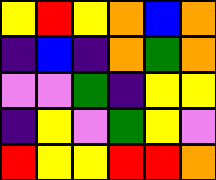[["yellow", "red", "yellow", "orange", "blue", "orange"], ["indigo", "blue", "indigo", "orange", "green", "orange"], ["violet", "violet", "green", "indigo", "yellow", "yellow"], ["indigo", "yellow", "violet", "green", "yellow", "violet"], ["red", "yellow", "yellow", "red", "red", "orange"]]